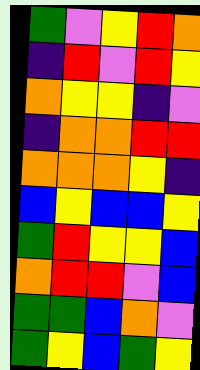[["green", "violet", "yellow", "red", "orange"], ["indigo", "red", "violet", "red", "yellow"], ["orange", "yellow", "yellow", "indigo", "violet"], ["indigo", "orange", "orange", "red", "red"], ["orange", "orange", "orange", "yellow", "indigo"], ["blue", "yellow", "blue", "blue", "yellow"], ["green", "red", "yellow", "yellow", "blue"], ["orange", "red", "red", "violet", "blue"], ["green", "green", "blue", "orange", "violet"], ["green", "yellow", "blue", "green", "yellow"]]